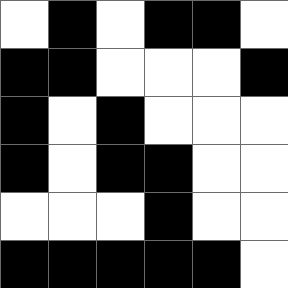[["white", "black", "white", "black", "black", "white"], ["black", "black", "white", "white", "white", "black"], ["black", "white", "black", "white", "white", "white"], ["black", "white", "black", "black", "white", "white"], ["white", "white", "white", "black", "white", "white"], ["black", "black", "black", "black", "black", "white"]]